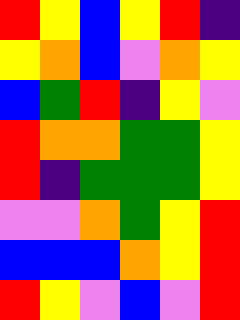[["red", "yellow", "blue", "yellow", "red", "indigo"], ["yellow", "orange", "blue", "violet", "orange", "yellow"], ["blue", "green", "red", "indigo", "yellow", "violet"], ["red", "orange", "orange", "green", "green", "yellow"], ["red", "indigo", "green", "green", "green", "yellow"], ["violet", "violet", "orange", "green", "yellow", "red"], ["blue", "blue", "blue", "orange", "yellow", "red"], ["red", "yellow", "violet", "blue", "violet", "red"]]